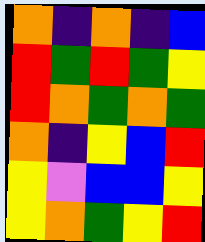[["orange", "indigo", "orange", "indigo", "blue"], ["red", "green", "red", "green", "yellow"], ["red", "orange", "green", "orange", "green"], ["orange", "indigo", "yellow", "blue", "red"], ["yellow", "violet", "blue", "blue", "yellow"], ["yellow", "orange", "green", "yellow", "red"]]